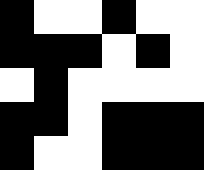[["black", "white", "white", "black", "white", "white"], ["black", "black", "black", "white", "black", "white"], ["white", "black", "white", "white", "white", "white"], ["black", "black", "white", "black", "black", "black"], ["black", "white", "white", "black", "black", "black"]]